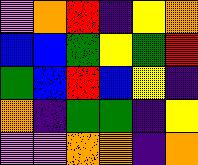[["violet", "orange", "red", "indigo", "yellow", "orange"], ["blue", "blue", "green", "yellow", "green", "red"], ["green", "blue", "red", "blue", "yellow", "indigo"], ["orange", "indigo", "green", "green", "indigo", "yellow"], ["violet", "violet", "orange", "orange", "indigo", "orange"]]